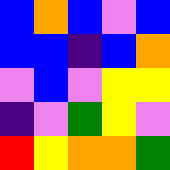[["blue", "orange", "blue", "violet", "blue"], ["blue", "blue", "indigo", "blue", "orange"], ["violet", "blue", "violet", "yellow", "yellow"], ["indigo", "violet", "green", "yellow", "violet"], ["red", "yellow", "orange", "orange", "green"]]